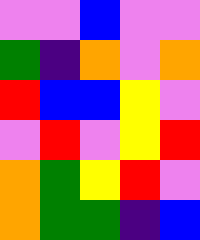[["violet", "violet", "blue", "violet", "violet"], ["green", "indigo", "orange", "violet", "orange"], ["red", "blue", "blue", "yellow", "violet"], ["violet", "red", "violet", "yellow", "red"], ["orange", "green", "yellow", "red", "violet"], ["orange", "green", "green", "indigo", "blue"]]